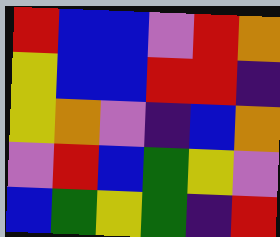[["red", "blue", "blue", "violet", "red", "orange"], ["yellow", "blue", "blue", "red", "red", "indigo"], ["yellow", "orange", "violet", "indigo", "blue", "orange"], ["violet", "red", "blue", "green", "yellow", "violet"], ["blue", "green", "yellow", "green", "indigo", "red"]]